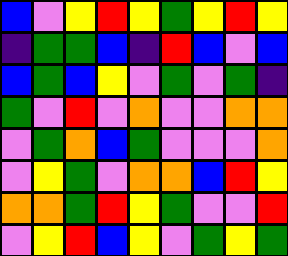[["blue", "violet", "yellow", "red", "yellow", "green", "yellow", "red", "yellow"], ["indigo", "green", "green", "blue", "indigo", "red", "blue", "violet", "blue"], ["blue", "green", "blue", "yellow", "violet", "green", "violet", "green", "indigo"], ["green", "violet", "red", "violet", "orange", "violet", "violet", "orange", "orange"], ["violet", "green", "orange", "blue", "green", "violet", "violet", "violet", "orange"], ["violet", "yellow", "green", "violet", "orange", "orange", "blue", "red", "yellow"], ["orange", "orange", "green", "red", "yellow", "green", "violet", "violet", "red"], ["violet", "yellow", "red", "blue", "yellow", "violet", "green", "yellow", "green"]]